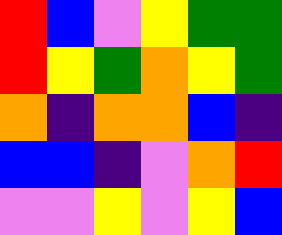[["red", "blue", "violet", "yellow", "green", "green"], ["red", "yellow", "green", "orange", "yellow", "green"], ["orange", "indigo", "orange", "orange", "blue", "indigo"], ["blue", "blue", "indigo", "violet", "orange", "red"], ["violet", "violet", "yellow", "violet", "yellow", "blue"]]